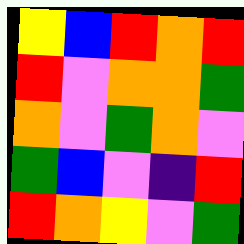[["yellow", "blue", "red", "orange", "red"], ["red", "violet", "orange", "orange", "green"], ["orange", "violet", "green", "orange", "violet"], ["green", "blue", "violet", "indigo", "red"], ["red", "orange", "yellow", "violet", "green"]]